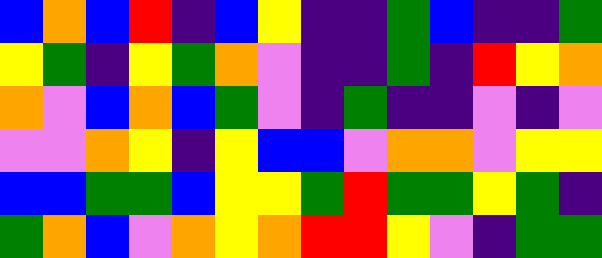[["blue", "orange", "blue", "red", "indigo", "blue", "yellow", "indigo", "indigo", "green", "blue", "indigo", "indigo", "green"], ["yellow", "green", "indigo", "yellow", "green", "orange", "violet", "indigo", "indigo", "green", "indigo", "red", "yellow", "orange"], ["orange", "violet", "blue", "orange", "blue", "green", "violet", "indigo", "green", "indigo", "indigo", "violet", "indigo", "violet"], ["violet", "violet", "orange", "yellow", "indigo", "yellow", "blue", "blue", "violet", "orange", "orange", "violet", "yellow", "yellow"], ["blue", "blue", "green", "green", "blue", "yellow", "yellow", "green", "red", "green", "green", "yellow", "green", "indigo"], ["green", "orange", "blue", "violet", "orange", "yellow", "orange", "red", "red", "yellow", "violet", "indigo", "green", "green"]]